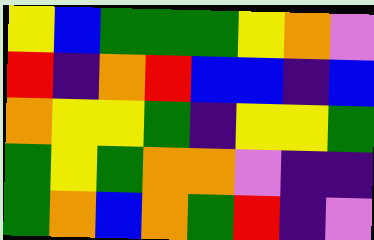[["yellow", "blue", "green", "green", "green", "yellow", "orange", "violet"], ["red", "indigo", "orange", "red", "blue", "blue", "indigo", "blue"], ["orange", "yellow", "yellow", "green", "indigo", "yellow", "yellow", "green"], ["green", "yellow", "green", "orange", "orange", "violet", "indigo", "indigo"], ["green", "orange", "blue", "orange", "green", "red", "indigo", "violet"]]